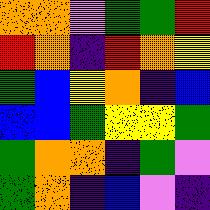[["orange", "orange", "violet", "green", "green", "red"], ["red", "orange", "indigo", "red", "orange", "yellow"], ["green", "blue", "yellow", "orange", "indigo", "blue"], ["blue", "blue", "green", "yellow", "yellow", "green"], ["green", "orange", "orange", "indigo", "green", "violet"], ["green", "orange", "indigo", "blue", "violet", "indigo"]]